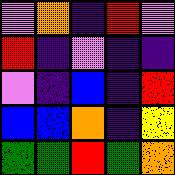[["violet", "orange", "indigo", "red", "violet"], ["red", "indigo", "violet", "indigo", "indigo"], ["violet", "indigo", "blue", "indigo", "red"], ["blue", "blue", "orange", "indigo", "yellow"], ["green", "green", "red", "green", "orange"]]